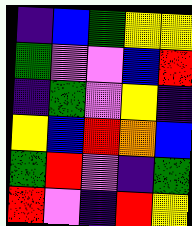[["indigo", "blue", "green", "yellow", "yellow"], ["green", "violet", "violet", "blue", "red"], ["indigo", "green", "violet", "yellow", "indigo"], ["yellow", "blue", "red", "orange", "blue"], ["green", "red", "violet", "indigo", "green"], ["red", "violet", "indigo", "red", "yellow"]]